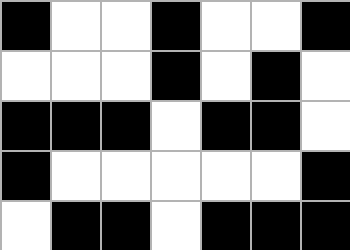[["black", "white", "white", "black", "white", "white", "black"], ["white", "white", "white", "black", "white", "black", "white"], ["black", "black", "black", "white", "black", "black", "white"], ["black", "white", "white", "white", "white", "white", "black"], ["white", "black", "black", "white", "black", "black", "black"]]